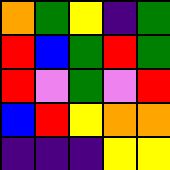[["orange", "green", "yellow", "indigo", "green"], ["red", "blue", "green", "red", "green"], ["red", "violet", "green", "violet", "red"], ["blue", "red", "yellow", "orange", "orange"], ["indigo", "indigo", "indigo", "yellow", "yellow"]]